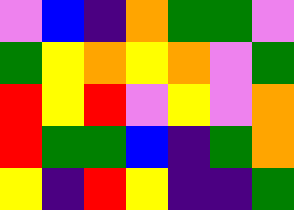[["violet", "blue", "indigo", "orange", "green", "green", "violet"], ["green", "yellow", "orange", "yellow", "orange", "violet", "green"], ["red", "yellow", "red", "violet", "yellow", "violet", "orange"], ["red", "green", "green", "blue", "indigo", "green", "orange"], ["yellow", "indigo", "red", "yellow", "indigo", "indigo", "green"]]